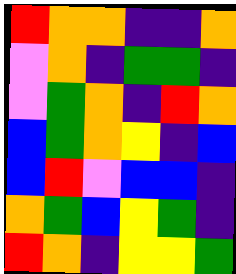[["red", "orange", "orange", "indigo", "indigo", "orange"], ["violet", "orange", "indigo", "green", "green", "indigo"], ["violet", "green", "orange", "indigo", "red", "orange"], ["blue", "green", "orange", "yellow", "indigo", "blue"], ["blue", "red", "violet", "blue", "blue", "indigo"], ["orange", "green", "blue", "yellow", "green", "indigo"], ["red", "orange", "indigo", "yellow", "yellow", "green"]]